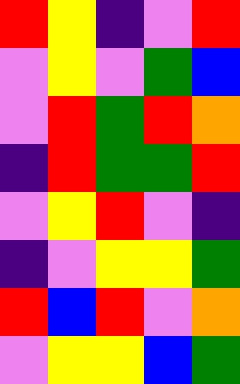[["red", "yellow", "indigo", "violet", "red"], ["violet", "yellow", "violet", "green", "blue"], ["violet", "red", "green", "red", "orange"], ["indigo", "red", "green", "green", "red"], ["violet", "yellow", "red", "violet", "indigo"], ["indigo", "violet", "yellow", "yellow", "green"], ["red", "blue", "red", "violet", "orange"], ["violet", "yellow", "yellow", "blue", "green"]]